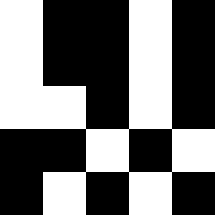[["white", "black", "black", "white", "black"], ["white", "black", "black", "white", "black"], ["white", "white", "black", "white", "black"], ["black", "black", "white", "black", "white"], ["black", "white", "black", "white", "black"]]